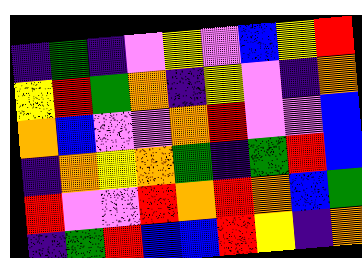[["indigo", "green", "indigo", "violet", "yellow", "violet", "blue", "yellow", "red"], ["yellow", "red", "green", "orange", "indigo", "yellow", "violet", "indigo", "orange"], ["orange", "blue", "violet", "violet", "orange", "red", "violet", "violet", "blue"], ["indigo", "orange", "yellow", "orange", "green", "indigo", "green", "red", "blue"], ["red", "violet", "violet", "red", "orange", "red", "orange", "blue", "green"], ["indigo", "green", "red", "blue", "blue", "red", "yellow", "indigo", "orange"]]